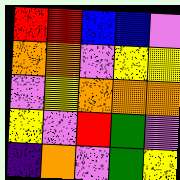[["red", "red", "blue", "blue", "violet"], ["orange", "orange", "violet", "yellow", "yellow"], ["violet", "yellow", "orange", "orange", "orange"], ["yellow", "violet", "red", "green", "violet"], ["indigo", "orange", "violet", "green", "yellow"]]